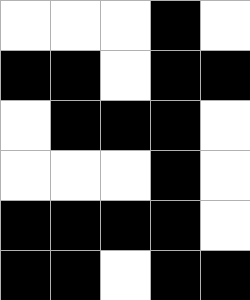[["white", "white", "white", "black", "white"], ["black", "black", "white", "black", "black"], ["white", "black", "black", "black", "white"], ["white", "white", "white", "black", "white"], ["black", "black", "black", "black", "white"], ["black", "black", "white", "black", "black"]]